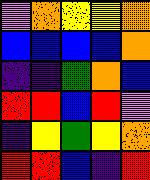[["violet", "orange", "yellow", "yellow", "orange"], ["blue", "blue", "blue", "blue", "orange"], ["indigo", "indigo", "green", "orange", "blue"], ["red", "red", "blue", "red", "violet"], ["indigo", "yellow", "green", "yellow", "orange"], ["red", "red", "blue", "indigo", "red"]]